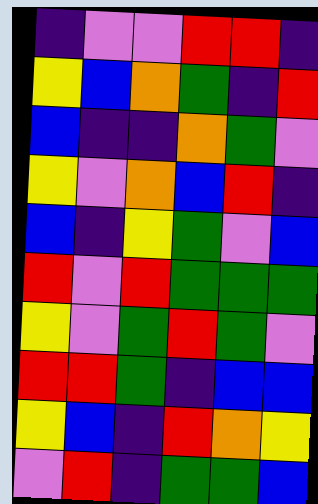[["indigo", "violet", "violet", "red", "red", "indigo"], ["yellow", "blue", "orange", "green", "indigo", "red"], ["blue", "indigo", "indigo", "orange", "green", "violet"], ["yellow", "violet", "orange", "blue", "red", "indigo"], ["blue", "indigo", "yellow", "green", "violet", "blue"], ["red", "violet", "red", "green", "green", "green"], ["yellow", "violet", "green", "red", "green", "violet"], ["red", "red", "green", "indigo", "blue", "blue"], ["yellow", "blue", "indigo", "red", "orange", "yellow"], ["violet", "red", "indigo", "green", "green", "blue"]]